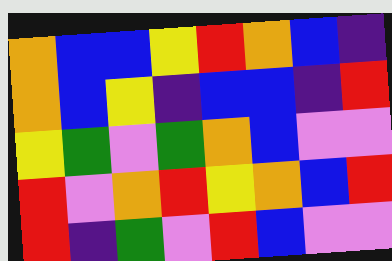[["orange", "blue", "blue", "yellow", "red", "orange", "blue", "indigo"], ["orange", "blue", "yellow", "indigo", "blue", "blue", "indigo", "red"], ["yellow", "green", "violet", "green", "orange", "blue", "violet", "violet"], ["red", "violet", "orange", "red", "yellow", "orange", "blue", "red"], ["red", "indigo", "green", "violet", "red", "blue", "violet", "violet"]]